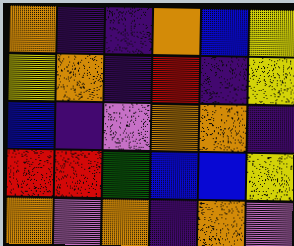[["orange", "indigo", "indigo", "orange", "blue", "yellow"], ["yellow", "orange", "indigo", "red", "indigo", "yellow"], ["blue", "indigo", "violet", "orange", "orange", "indigo"], ["red", "red", "green", "blue", "blue", "yellow"], ["orange", "violet", "orange", "indigo", "orange", "violet"]]